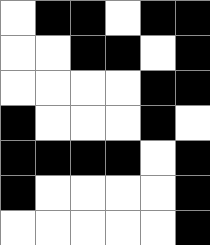[["white", "black", "black", "white", "black", "black"], ["white", "white", "black", "black", "white", "black"], ["white", "white", "white", "white", "black", "black"], ["black", "white", "white", "white", "black", "white"], ["black", "black", "black", "black", "white", "black"], ["black", "white", "white", "white", "white", "black"], ["white", "white", "white", "white", "white", "black"]]